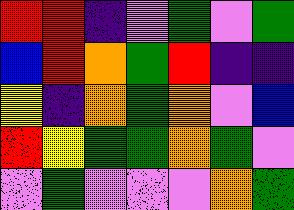[["red", "red", "indigo", "violet", "green", "violet", "green"], ["blue", "red", "orange", "green", "red", "indigo", "indigo"], ["yellow", "indigo", "orange", "green", "orange", "violet", "blue"], ["red", "yellow", "green", "green", "orange", "green", "violet"], ["violet", "green", "violet", "violet", "violet", "orange", "green"]]